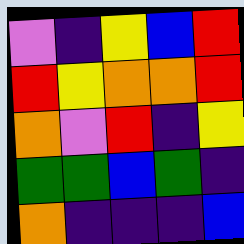[["violet", "indigo", "yellow", "blue", "red"], ["red", "yellow", "orange", "orange", "red"], ["orange", "violet", "red", "indigo", "yellow"], ["green", "green", "blue", "green", "indigo"], ["orange", "indigo", "indigo", "indigo", "blue"]]